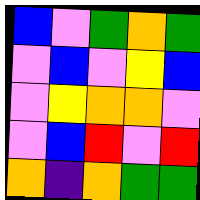[["blue", "violet", "green", "orange", "green"], ["violet", "blue", "violet", "yellow", "blue"], ["violet", "yellow", "orange", "orange", "violet"], ["violet", "blue", "red", "violet", "red"], ["orange", "indigo", "orange", "green", "green"]]